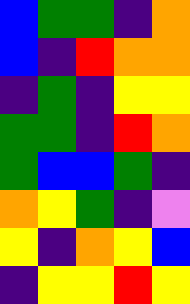[["blue", "green", "green", "indigo", "orange"], ["blue", "indigo", "red", "orange", "orange"], ["indigo", "green", "indigo", "yellow", "yellow"], ["green", "green", "indigo", "red", "orange"], ["green", "blue", "blue", "green", "indigo"], ["orange", "yellow", "green", "indigo", "violet"], ["yellow", "indigo", "orange", "yellow", "blue"], ["indigo", "yellow", "yellow", "red", "yellow"]]